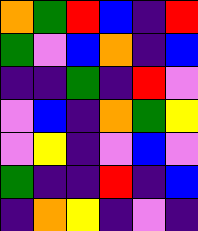[["orange", "green", "red", "blue", "indigo", "red"], ["green", "violet", "blue", "orange", "indigo", "blue"], ["indigo", "indigo", "green", "indigo", "red", "violet"], ["violet", "blue", "indigo", "orange", "green", "yellow"], ["violet", "yellow", "indigo", "violet", "blue", "violet"], ["green", "indigo", "indigo", "red", "indigo", "blue"], ["indigo", "orange", "yellow", "indigo", "violet", "indigo"]]